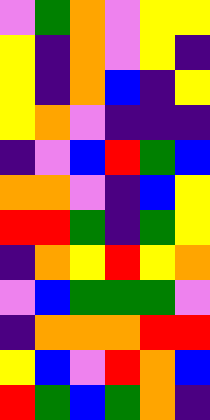[["violet", "green", "orange", "violet", "yellow", "yellow"], ["yellow", "indigo", "orange", "violet", "yellow", "indigo"], ["yellow", "indigo", "orange", "blue", "indigo", "yellow"], ["yellow", "orange", "violet", "indigo", "indigo", "indigo"], ["indigo", "violet", "blue", "red", "green", "blue"], ["orange", "orange", "violet", "indigo", "blue", "yellow"], ["red", "red", "green", "indigo", "green", "yellow"], ["indigo", "orange", "yellow", "red", "yellow", "orange"], ["violet", "blue", "green", "green", "green", "violet"], ["indigo", "orange", "orange", "orange", "red", "red"], ["yellow", "blue", "violet", "red", "orange", "blue"], ["red", "green", "blue", "green", "orange", "indigo"]]